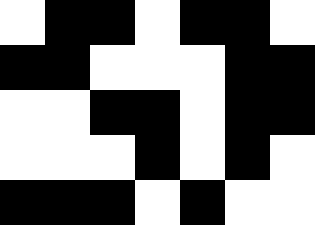[["white", "black", "black", "white", "black", "black", "white"], ["black", "black", "white", "white", "white", "black", "black"], ["white", "white", "black", "black", "white", "black", "black"], ["white", "white", "white", "black", "white", "black", "white"], ["black", "black", "black", "white", "black", "white", "white"]]